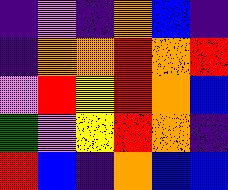[["indigo", "violet", "indigo", "orange", "blue", "indigo"], ["indigo", "orange", "orange", "red", "orange", "red"], ["violet", "red", "yellow", "red", "orange", "blue"], ["green", "violet", "yellow", "red", "orange", "indigo"], ["red", "blue", "indigo", "orange", "blue", "blue"]]